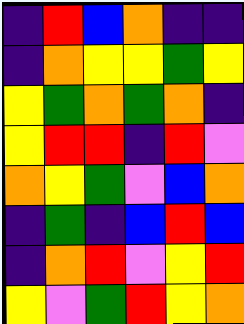[["indigo", "red", "blue", "orange", "indigo", "indigo"], ["indigo", "orange", "yellow", "yellow", "green", "yellow"], ["yellow", "green", "orange", "green", "orange", "indigo"], ["yellow", "red", "red", "indigo", "red", "violet"], ["orange", "yellow", "green", "violet", "blue", "orange"], ["indigo", "green", "indigo", "blue", "red", "blue"], ["indigo", "orange", "red", "violet", "yellow", "red"], ["yellow", "violet", "green", "red", "yellow", "orange"]]